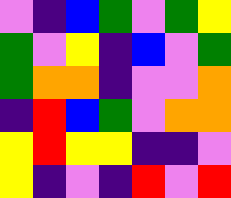[["violet", "indigo", "blue", "green", "violet", "green", "yellow"], ["green", "violet", "yellow", "indigo", "blue", "violet", "green"], ["green", "orange", "orange", "indigo", "violet", "violet", "orange"], ["indigo", "red", "blue", "green", "violet", "orange", "orange"], ["yellow", "red", "yellow", "yellow", "indigo", "indigo", "violet"], ["yellow", "indigo", "violet", "indigo", "red", "violet", "red"]]